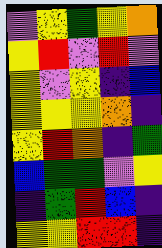[["violet", "yellow", "green", "yellow", "orange"], ["yellow", "red", "violet", "red", "violet"], ["yellow", "violet", "yellow", "indigo", "blue"], ["yellow", "yellow", "yellow", "orange", "indigo"], ["yellow", "red", "orange", "indigo", "green"], ["blue", "green", "green", "violet", "yellow"], ["indigo", "green", "red", "blue", "indigo"], ["yellow", "yellow", "red", "red", "indigo"]]